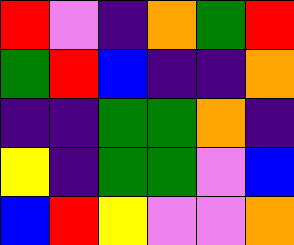[["red", "violet", "indigo", "orange", "green", "red"], ["green", "red", "blue", "indigo", "indigo", "orange"], ["indigo", "indigo", "green", "green", "orange", "indigo"], ["yellow", "indigo", "green", "green", "violet", "blue"], ["blue", "red", "yellow", "violet", "violet", "orange"]]